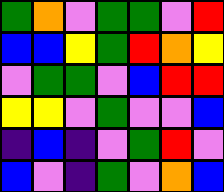[["green", "orange", "violet", "green", "green", "violet", "red"], ["blue", "blue", "yellow", "green", "red", "orange", "yellow"], ["violet", "green", "green", "violet", "blue", "red", "red"], ["yellow", "yellow", "violet", "green", "violet", "violet", "blue"], ["indigo", "blue", "indigo", "violet", "green", "red", "violet"], ["blue", "violet", "indigo", "green", "violet", "orange", "blue"]]